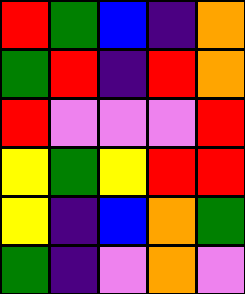[["red", "green", "blue", "indigo", "orange"], ["green", "red", "indigo", "red", "orange"], ["red", "violet", "violet", "violet", "red"], ["yellow", "green", "yellow", "red", "red"], ["yellow", "indigo", "blue", "orange", "green"], ["green", "indigo", "violet", "orange", "violet"]]